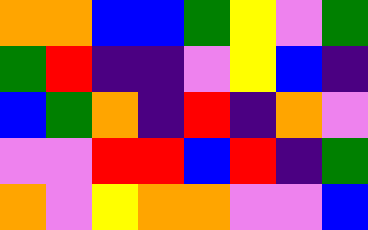[["orange", "orange", "blue", "blue", "green", "yellow", "violet", "green"], ["green", "red", "indigo", "indigo", "violet", "yellow", "blue", "indigo"], ["blue", "green", "orange", "indigo", "red", "indigo", "orange", "violet"], ["violet", "violet", "red", "red", "blue", "red", "indigo", "green"], ["orange", "violet", "yellow", "orange", "orange", "violet", "violet", "blue"]]